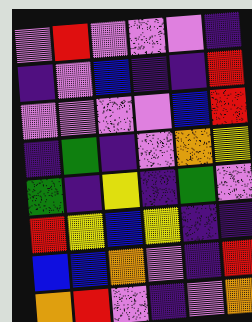[["violet", "red", "violet", "violet", "violet", "indigo"], ["indigo", "violet", "blue", "indigo", "indigo", "red"], ["violet", "violet", "violet", "violet", "blue", "red"], ["indigo", "green", "indigo", "violet", "orange", "yellow"], ["green", "indigo", "yellow", "indigo", "green", "violet"], ["red", "yellow", "blue", "yellow", "indigo", "indigo"], ["blue", "blue", "orange", "violet", "indigo", "red"], ["orange", "red", "violet", "indigo", "violet", "orange"]]